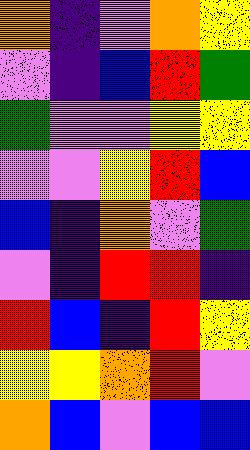[["orange", "indigo", "violet", "orange", "yellow"], ["violet", "indigo", "blue", "red", "green"], ["green", "violet", "violet", "yellow", "yellow"], ["violet", "violet", "yellow", "red", "blue"], ["blue", "indigo", "orange", "violet", "green"], ["violet", "indigo", "red", "red", "indigo"], ["red", "blue", "indigo", "red", "yellow"], ["yellow", "yellow", "orange", "red", "violet"], ["orange", "blue", "violet", "blue", "blue"]]